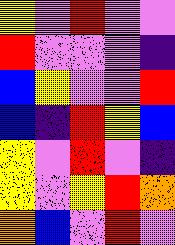[["yellow", "violet", "red", "violet", "violet"], ["red", "violet", "violet", "violet", "indigo"], ["blue", "yellow", "violet", "violet", "red"], ["blue", "indigo", "red", "yellow", "blue"], ["yellow", "violet", "red", "violet", "indigo"], ["yellow", "violet", "yellow", "red", "orange"], ["orange", "blue", "violet", "red", "violet"]]